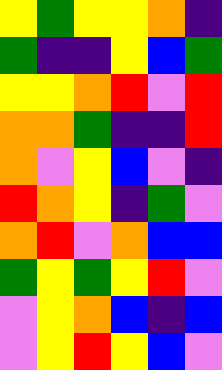[["yellow", "green", "yellow", "yellow", "orange", "indigo"], ["green", "indigo", "indigo", "yellow", "blue", "green"], ["yellow", "yellow", "orange", "red", "violet", "red"], ["orange", "orange", "green", "indigo", "indigo", "red"], ["orange", "violet", "yellow", "blue", "violet", "indigo"], ["red", "orange", "yellow", "indigo", "green", "violet"], ["orange", "red", "violet", "orange", "blue", "blue"], ["green", "yellow", "green", "yellow", "red", "violet"], ["violet", "yellow", "orange", "blue", "indigo", "blue"], ["violet", "yellow", "red", "yellow", "blue", "violet"]]